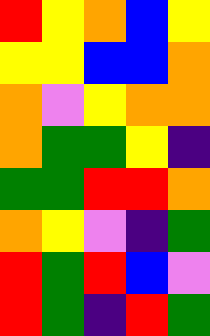[["red", "yellow", "orange", "blue", "yellow"], ["yellow", "yellow", "blue", "blue", "orange"], ["orange", "violet", "yellow", "orange", "orange"], ["orange", "green", "green", "yellow", "indigo"], ["green", "green", "red", "red", "orange"], ["orange", "yellow", "violet", "indigo", "green"], ["red", "green", "red", "blue", "violet"], ["red", "green", "indigo", "red", "green"]]